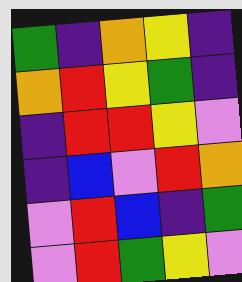[["green", "indigo", "orange", "yellow", "indigo"], ["orange", "red", "yellow", "green", "indigo"], ["indigo", "red", "red", "yellow", "violet"], ["indigo", "blue", "violet", "red", "orange"], ["violet", "red", "blue", "indigo", "green"], ["violet", "red", "green", "yellow", "violet"]]